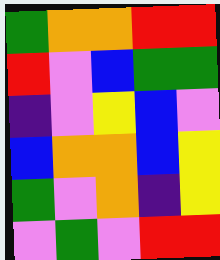[["green", "orange", "orange", "red", "red"], ["red", "violet", "blue", "green", "green"], ["indigo", "violet", "yellow", "blue", "violet"], ["blue", "orange", "orange", "blue", "yellow"], ["green", "violet", "orange", "indigo", "yellow"], ["violet", "green", "violet", "red", "red"]]